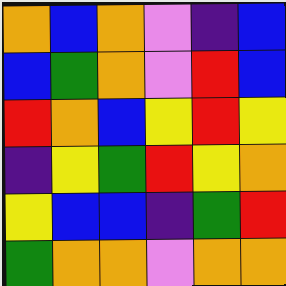[["orange", "blue", "orange", "violet", "indigo", "blue"], ["blue", "green", "orange", "violet", "red", "blue"], ["red", "orange", "blue", "yellow", "red", "yellow"], ["indigo", "yellow", "green", "red", "yellow", "orange"], ["yellow", "blue", "blue", "indigo", "green", "red"], ["green", "orange", "orange", "violet", "orange", "orange"]]